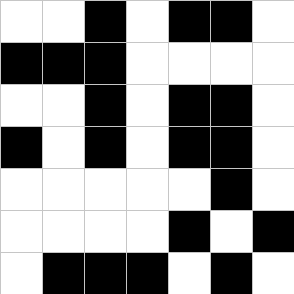[["white", "white", "black", "white", "black", "black", "white"], ["black", "black", "black", "white", "white", "white", "white"], ["white", "white", "black", "white", "black", "black", "white"], ["black", "white", "black", "white", "black", "black", "white"], ["white", "white", "white", "white", "white", "black", "white"], ["white", "white", "white", "white", "black", "white", "black"], ["white", "black", "black", "black", "white", "black", "white"]]